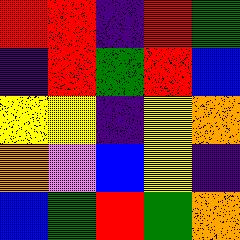[["red", "red", "indigo", "red", "green"], ["indigo", "red", "green", "red", "blue"], ["yellow", "yellow", "indigo", "yellow", "orange"], ["orange", "violet", "blue", "yellow", "indigo"], ["blue", "green", "red", "green", "orange"]]